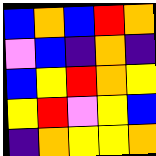[["blue", "orange", "blue", "red", "orange"], ["violet", "blue", "indigo", "orange", "indigo"], ["blue", "yellow", "red", "orange", "yellow"], ["yellow", "red", "violet", "yellow", "blue"], ["indigo", "orange", "yellow", "yellow", "orange"]]